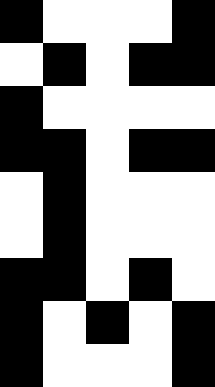[["black", "white", "white", "white", "black"], ["white", "black", "white", "black", "black"], ["black", "white", "white", "white", "white"], ["black", "black", "white", "black", "black"], ["white", "black", "white", "white", "white"], ["white", "black", "white", "white", "white"], ["black", "black", "white", "black", "white"], ["black", "white", "black", "white", "black"], ["black", "white", "white", "white", "black"]]